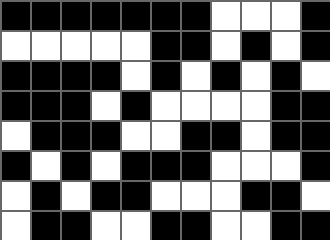[["black", "black", "black", "black", "black", "black", "black", "white", "white", "white", "black"], ["white", "white", "white", "white", "white", "black", "black", "white", "black", "white", "black"], ["black", "black", "black", "black", "white", "black", "white", "black", "white", "black", "white"], ["black", "black", "black", "white", "black", "white", "white", "white", "white", "black", "black"], ["white", "black", "black", "black", "white", "white", "black", "black", "white", "black", "black"], ["black", "white", "black", "white", "black", "black", "black", "white", "white", "white", "black"], ["white", "black", "white", "black", "black", "white", "white", "white", "black", "black", "white"], ["white", "black", "black", "white", "white", "black", "black", "white", "white", "black", "black"]]